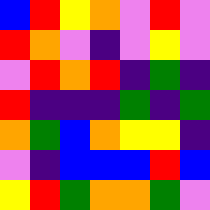[["blue", "red", "yellow", "orange", "violet", "red", "violet"], ["red", "orange", "violet", "indigo", "violet", "yellow", "violet"], ["violet", "red", "orange", "red", "indigo", "green", "indigo"], ["red", "indigo", "indigo", "indigo", "green", "indigo", "green"], ["orange", "green", "blue", "orange", "yellow", "yellow", "indigo"], ["violet", "indigo", "blue", "blue", "blue", "red", "blue"], ["yellow", "red", "green", "orange", "orange", "green", "violet"]]